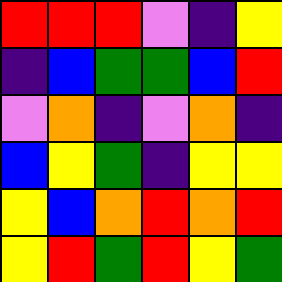[["red", "red", "red", "violet", "indigo", "yellow"], ["indigo", "blue", "green", "green", "blue", "red"], ["violet", "orange", "indigo", "violet", "orange", "indigo"], ["blue", "yellow", "green", "indigo", "yellow", "yellow"], ["yellow", "blue", "orange", "red", "orange", "red"], ["yellow", "red", "green", "red", "yellow", "green"]]